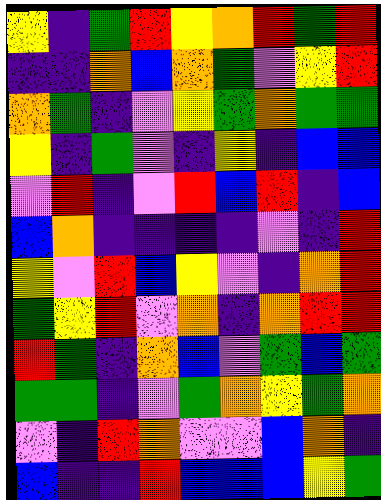[["yellow", "indigo", "green", "red", "yellow", "orange", "red", "green", "red"], ["indigo", "indigo", "orange", "blue", "orange", "green", "violet", "yellow", "red"], ["orange", "green", "indigo", "violet", "yellow", "green", "orange", "green", "green"], ["yellow", "indigo", "green", "violet", "indigo", "yellow", "indigo", "blue", "blue"], ["violet", "red", "indigo", "violet", "red", "blue", "red", "indigo", "blue"], ["blue", "orange", "indigo", "indigo", "indigo", "indigo", "violet", "indigo", "red"], ["yellow", "violet", "red", "blue", "yellow", "violet", "indigo", "orange", "red"], ["green", "yellow", "red", "violet", "orange", "indigo", "orange", "red", "red"], ["red", "green", "indigo", "orange", "blue", "violet", "green", "blue", "green"], ["green", "green", "indigo", "violet", "green", "orange", "yellow", "green", "orange"], ["violet", "indigo", "red", "orange", "violet", "violet", "blue", "orange", "indigo"], ["blue", "indigo", "indigo", "red", "blue", "blue", "blue", "yellow", "green"]]